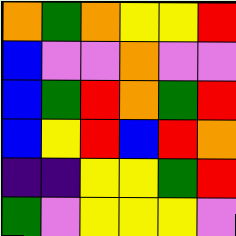[["orange", "green", "orange", "yellow", "yellow", "red"], ["blue", "violet", "violet", "orange", "violet", "violet"], ["blue", "green", "red", "orange", "green", "red"], ["blue", "yellow", "red", "blue", "red", "orange"], ["indigo", "indigo", "yellow", "yellow", "green", "red"], ["green", "violet", "yellow", "yellow", "yellow", "violet"]]